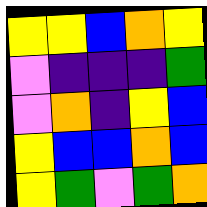[["yellow", "yellow", "blue", "orange", "yellow"], ["violet", "indigo", "indigo", "indigo", "green"], ["violet", "orange", "indigo", "yellow", "blue"], ["yellow", "blue", "blue", "orange", "blue"], ["yellow", "green", "violet", "green", "orange"]]